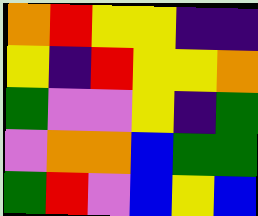[["orange", "red", "yellow", "yellow", "indigo", "indigo"], ["yellow", "indigo", "red", "yellow", "yellow", "orange"], ["green", "violet", "violet", "yellow", "indigo", "green"], ["violet", "orange", "orange", "blue", "green", "green"], ["green", "red", "violet", "blue", "yellow", "blue"]]